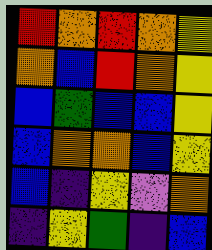[["red", "orange", "red", "orange", "yellow"], ["orange", "blue", "red", "orange", "yellow"], ["blue", "green", "blue", "blue", "yellow"], ["blue", "orange", "orange", "blue", "yellow"], ["blue", "indigo", "yellow", "violet", "orange"], ["indigo", "yellow", "green", "indigo", "blue"]]